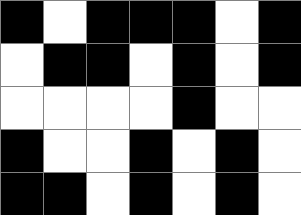[["black", "white", "black", "black", "black", "white", "black"], ["white", "black", "black", "white", "black", "white", "black"], ["white", "white", "white", "white", "black", "white", "white"], ["black", "white", "white", "black", "white", "black", "white"], ["black", "black", "white", "black", "white", "black", "white"]]